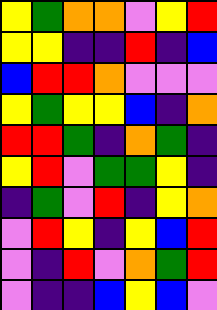[["yellow", "green", "orange", "orange", "violet", "yellow", "red"], ["yellow", "yellow", "indigo", "indigo", "red", "indigo", "blue"], ["blue", "red", "red", "orange", "violet", "violet", "violet"], ["yellow", "green", "yellow", "yellow", "blue", "indigo", "orange"], ["red", "red", "green", "indigo", "orange", "green", "indigo"], ["yellow", "red", "violet", "green", "green", "yellow", "indigo"], ["indigo", "green", "violet", "red", "indigo", "yellow", "orange"], ["violet", "red", "yellow", "indigo", "yellow", "blue", "red"], ["violet", "indigo", "red", "violet", "orange", "green", "red"], ["violet", "indigo", "indigo", "blue", "yellow", "blue", "violet"]]